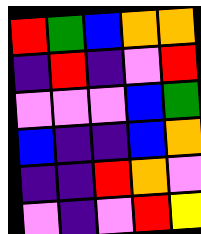[["red", "green", "blue", "orange", "orange"], ["indigo", "red", "indigo", "violet", "red"], ["violet", "violet", "violet", "blue", "green"], ["blue", "indigo", "indigo", "blue", "orange"], ["indigo", "indigo", "red", "orange", "violet"], ["violet", "indigo", "violet", "red", "yellow"]]